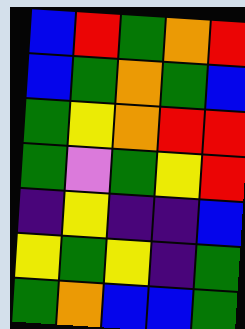[["blue", "red", "green", "orange", "red"], ["blue", "green", "orange", "green", "blue"], ["green", "yellow", "orange", "red", "red"], ["green", "violet", "green", "yellow", "red"], ["indigo", "yellow", "indigo", "indigo", "blue"], ["yellow", "green", "yellow", "indigo", "green"], ["green", "orange", "blue", "blue", "green"]]